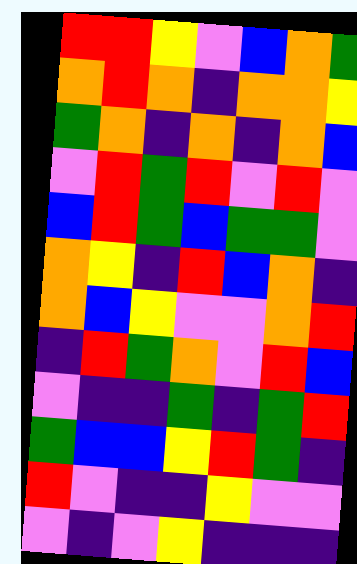[["red", "red", "yellow", "violet", "blue", "orange", "green"], ["orange", "red", "orange", "indigo", "orange", "orange", "yellow"], ["green", "orange", "indigo", "orange", "indigo", "orange", "blue"], ["violet", "red", "green", "red", "violet", "red", "violet"], ["blue", "red", "green", "blue", "green", "green", "violet"], ["orange", "yellow", "indigo", "red", "blue", "orange", "indigo"], ["orange", "blue", "yellow", "violet", "violet", "orange", "red"], ["indigo", "red", "green", "orange", "violet", "red", "blue"], ["violet", "indigo", "indigo", "green", "indigo", "green", "red"], ["green", "blue", "blue", "yellow", "red", "green", "indigo"], ["red", "violet", "indigo", "indigo", "yellow", "violet", "violet"], ["violet", "indigo", "violet", "yellow", "indigo", "indigo", "indigo"]]